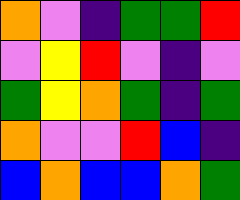[["orange", "violet", "indigo", "green", "green", "red"], ["violet", "yellow", "red", "violet", "indigo", "violet"], ["green", "yellow", "orange", "green", "indigo", "green"], ["orange", "violet", "violet", "red", "blue", "indigo"], ["blue", "orange", "blue", "blue", "orange", "green"]]